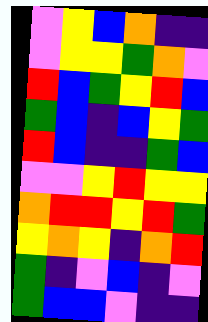[["violet", "yellow", "blue", "orange", "indigo", "indigo"], ["violet", "yellow", "yellow", "green", "orange", "violet"], ["red", "blue", "green", "yellow", "red", "blue"], ["green", "blue", "indigo", "blue", "yellow", "green"], ["red", "blue", "indigo", "indigo", "green", "blue"], ["violet", "violet", "yellow", "red", "yellow", "yellow"], ["orange", "red", "red", "yellow", "red", "green"], ["yellow", "orange", "yellow", "indigo", "orange", "red"], ["green", "indigo", "violet", "blue", "indigo", "violet"], ["green", "blue", "blue", "violet", "indigo", "indigo"]]